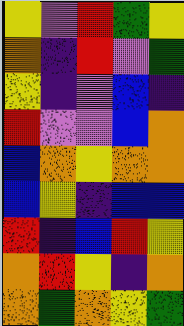[["yellow", "violet", "red", "green", "yellow"], ["orange", "indigo", "red", "violet", "green"], ["yellow", "indigo", "violet", "blue", "indigo"], ["red", "violet", "violet", "blue", "orange"], ["blue", "orange", "yellow", "orange", "orange"], ["blue", "yellow", "indigo", "blue", "blue"], ["red", "indigo", "blue", "red", "yellow"], ["orange", "red", "yellow", "indigo", "orange"], ["orange", "green", "orange", "yellow", "green"]]